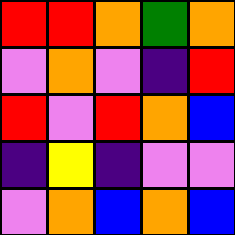[["red", "red", "orange", "green", "orange"], ["violet", "orange", "violet", "indigo", "red"], ["red", "violet", "red", "orange", "blue"], ["indigo", "yellow", "indigo", "violet", "violet"], ["violet", "orange", "blue", "orange", "blue"]]